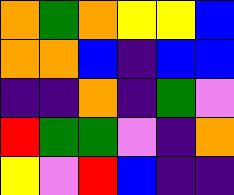[["orange", "green", "orange", "yellow", "yellow", "blue"], ["orange", "orange", "blue", "indigo", "blue", "blue"], ["indigo", "indigo", "orange", "indigo", "green", "violet"], ["red", "green", "green", "violet", "indigo", "orange"], ["yellow", "violet", "red", "blue", "indigo", "indigo"]]